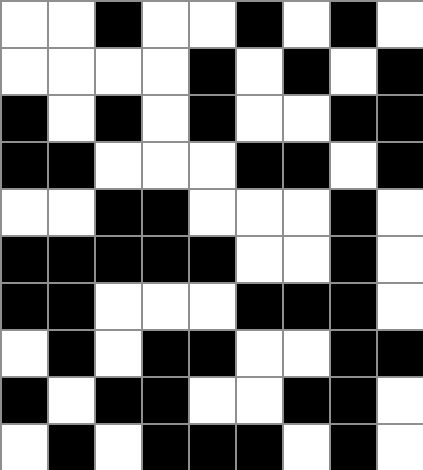[["white", "white", "black", "white", "white", "black", "white", "black", "white"], ["white", "white", "white", "white", "black", "white", "black", "white", "black"], ["black", "white", "black", "white", "black", "white", "white", "black", "black"], ["black", "black", "white", "white", "white", "black", "black", "white", "black"], ["white", "white", "black", "black", "white", "white", "white", "black", "white"], ["black", "black", "black", "black", "black", "white", "white", "black", "white"], ["black", "black", "white", "white", "white", "black", "black", "black", "white"], ["white", "black", "white", "black", "black", "white", "white", "black", "black"], ["black", "white", "black", "black", "white", "white", "black", "black", "white"], ["white", "black", "white", "black", "black", "black", "white", "black", "white"]]